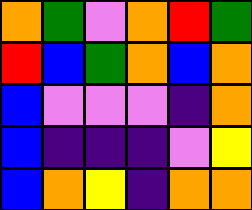[["orange", "green", "violet", "orange", "red", "green"], ["red", "blue", "green", "orange", "blue", "orange"], ["blue", "violet", "violet", "violet", "indigo", "orange"], ["blue", "indigo", "indigo", "indigo", "violet", "yellow"], ["blue", "orange", "yellow", "indigo", "orange", "orange"]]